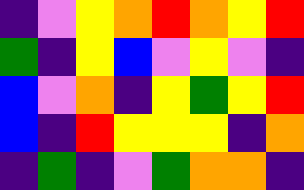[["indigo", "violet", "yellow", "orange", "red", "orange", "yellow", "red"], ["green", "indigo", "yellow", "blue", "violet", "yellow", "violet", "indigo"], ["blue", "violet", "orange", "indigo", "yellow", "green", "yellow", "red"], ["blue", "indigo", "red", "yellow", "yellow", "yellow", "indigo", "orange"], ["indigo", "green", "indigo", "violet", "green", "orange", "orange", "indigo"]]